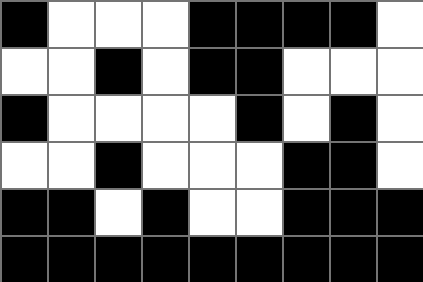[["black", "white", "white", "white", "black", "black", "black", "black", "white"], ["white", "white", "black", "white", "black", "black", "white", "white", "white"], ["black", "white", "white", "white", "white", "black", "white", "black", "white"], ["white", "white", "black", "white", "white", "white", "black", "black", "white"], ["black", "black", "white", "black", "white", "white", "black", "black", "black"], ["black", "black", "black", "black", "black", "black", "black", "black", "black"]]